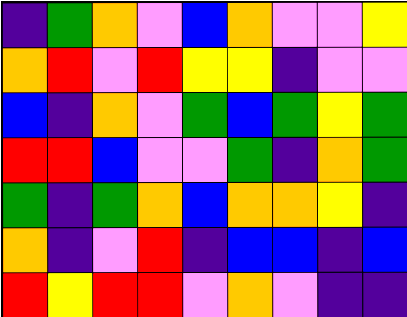[["indigo", "green", "orange", "violet", "blue", "orange", "violet", "violet", "yellow"], ["orange", "red", "violet", "red", "yellow", "yellow", "indigo", "violet", "violet"], ["blue", "indigo", "orange", "violet", "green", "blue", "green", "yellow", "green"], ["red", "red", "blue", "violet", "violet", "green", "indigo", "orange", "green"], ["green", "indigo", "green", "orange", "blue", "orange", "orange", "yellow", "indigo"], ["orange", "indigo", "violet", "red", "indigo", "blue", "blue", "indigo", "blue"], ["red", "yellow", "red", "red", "violet", "orange", "violet", "indigo", "indigo"]]